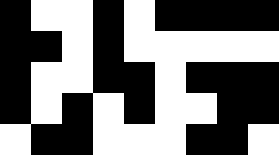[["black", "white", "white", "black", "white", "black", "black", "black", "black"], ["black", "black", "white", "black", "white", "white", "white", "white", "white"], ["black", "white", "white", "black", "black", "white", "black", "black", "black"], ["black", "white", "black", "white", "black", "white", "white", "black", "black"], ["white", "black", "black", "white", "white", "white", "black", "black", "white"]]